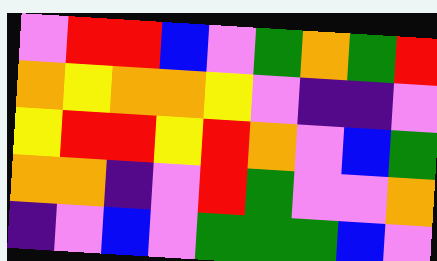[["violet", "red", "red", "blue", "violet", "green", "orange", "green", "red"], ["orange", "yellow", "orange", "orange", "yellow", "violet", "indigo", "indigo", "violet"], ["yellow", "red", "red", "yellow", "red", "orange", "violet", "blue", "green"], ["orange", "orange", "indigo", "violet", "red", "green", "violet", "violet", "orange"], ["indigo", "violet", "blue", "violet", "green", "green", "green", "blue", "violet"]]